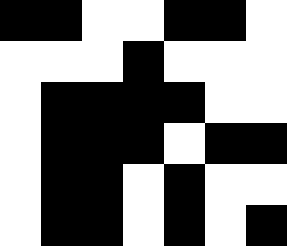[["black", "black", "white", "white", "black", "black", "white"], ["white", "white", "white", "black", "white", "white", "white"], ["white", "black", "black", "black", "black", "white", "white"], ["white", "black", "black", "black", "white", "black", "black"], ["white", "black", "black", "white", "black", "white", "white"], ["white", "black", "black", "white", "black", "white", "black"]]